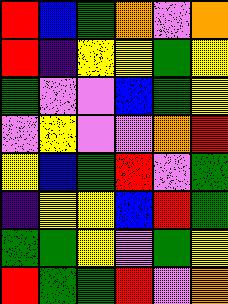[["red", "blue", "green", "orange", "violet", "orange"], ["red", "indigo", "yellow", "yellow", "green", "yellow"], ["green", "violet", "violet", "blue", "green", "yellow"], ["violet", "yellow", "violet", "violet", "orange", "red"], ["yellow", "blue", "green", "red", "violet", "green"], ["indigo", "yellow", "yellow", "blue", "red", "green"], ["green", "green", "yellow", "violet", "green", "yellow"], ["red", "green", "green", "red", "violet", "orange"]]